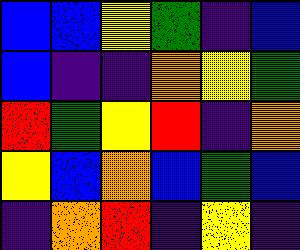[["blue", "blue", "yellow", "green", "indigo", "blue"], ["blue", "indigo", "indigo", "orange", "yellow", "green"], ["red", "green", "yellow", "red", "indigo", "orange"], ["yellow", "blue", "orange", "blue", "green", "blue"], ["indigo", "orange", "red", "indigo", "yellow", "indigo"]]